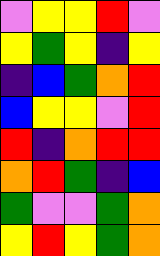[["violet", "yellow", "yellow", "red", "violet"], ["yellow", "green", "yellow", "indigo", "yellow"], ["indigo", "blue", "green", "orange", "red"], ["blue", "yellow", "yellow", "violet", "red"], ["red", "indigo", "orange", "red", "red"], ["orange", "red", "green", "indigo", "blue"], ["green", "violet", "violet", "green", "orange"], ["yellow", "red", "yellow", "green", "orange"]]